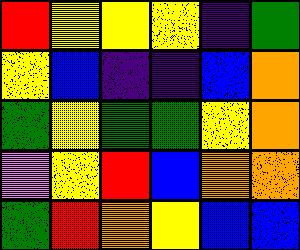[["red", "yellow", "yellow", "yellow", "indigo", "green"], ["yellow", "blue", "indigo", "indigo", "blue", "orange"], ["green", "yellow", "green", "green", "yellow", "orange"], ["violet", "yellow", "red", "blue", "orange", "orange"], ["green", "red", "orange", "yellow", "blue", "blue"]]